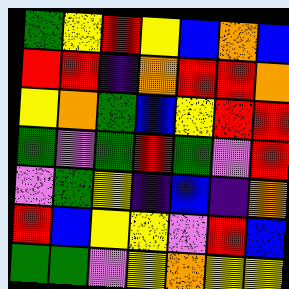[["green", "yellow", "red", "yellow", "blue", "orange", "blue"], ["red", "red", "indigo", "orange", "red", "red", "orange"], ["yellow", "orange", "green", "blue", "yellow", "red", "red"], ["green", "violet", "green", "red", "green", "violet", "red"], ["violet", "green", "yellow", "indigo", "blue", "indigo", "orange"], ["red", "blue", "yellow", "yellow", "violet", "red", "blue"], ["green", "green", "violet", "yellow", "orange", "yellow", "yellow"]]